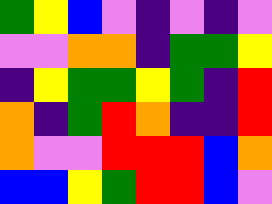[["green", "yellow", "blue", "violet", "indigo", "violet", "indigo", "violet"], ["violet", "violet", "orange", "orange", "indigo", "green", "green", "yellow"], ["indigo", "yellow", "green", "green", "yellow", "green", "indigo", "red"], ["orange", "indigo", "green", "red", "orange", "indigo", "indigo", "red"], ["orange", "violet", "violet", "red", "red", "red", "blue", "orange"], ["blue", "blue", "yellow", "green", "red", "red", "blue", "violet"]]